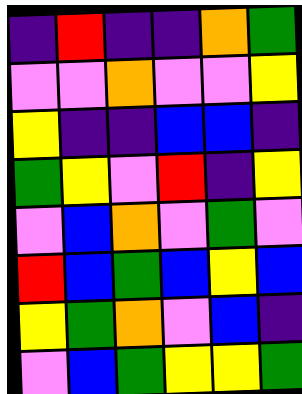[["indigo", "red", "indigo", "indigo", "orange", "green"], ["violet", "violet", "orange", "violet", "violet", "yellow"], ["yellow", "indigo", "indigo", "blue", "blue", "indigo"], ["green", "yellow", "violet", "red", "indigo", "yellow"], ["violet", "blue", "orange", "violet", "green", "violet"], ["red", "blue", "green", "blue", "yellow", "blue"], ["yellow", "green", "orange", "violet", "blue", "indigo"], ["violet", "blue", "green", "yellow", "yellow", "green"]]